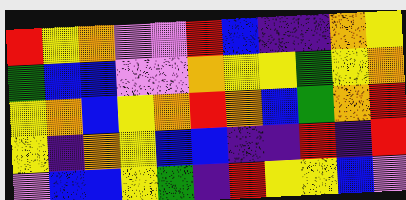[["red", "yellow", "orange", "violet", "violet", "red", "blue", "indigo", "indigo", "orange", "yellow"], ["green", "blue", "blue", "violet", "violet", "orange", "yellow", "yellow", "green", "yellow", "orange"], ["yellow", "orange", "blue", "yellow", "orange", "red", "orange", "blue", "green", "orange", "red"], ["yellow", "indigo", "orange", "yellow", "blue", "blue", "indigo", "indigo", "red", "indigo", "red"], ["violet", "blue", "blue", "yellow", "green", "indigo", "red", "yellow", "yellow", "blue", "violet"]]